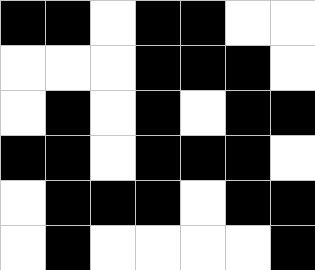[["black", "black", "white", "black", "black", "white", "white"], ["white", "white", "white", "black", "black", "black", "white"], ["white", "black", "white", "black", "white", "black", "black"], ["black", "black", "white", "black", "black", "black", "white"], ["white", "black", "black", "black", "white", "black", "black"], ["white", "black", "white", "white", "white", "white", "black"]]